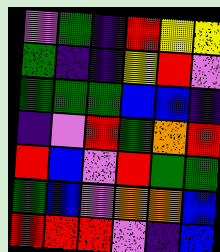[["violet", "green", "indigo", "red", "yellow", "yellow"], ["green", "indigo", "indigo", "yellow", "red", "violet"], ["green", "green", "green", "blue", "blue", "indigo"], ["indigo", "violet", "red", "green", "orange", "red"], ["red", "blue", "violet", "red", "green", "green"], ["green", "blue", "violet", "orange", "orange", "blue"], ["red", "red", "red", "violet", "indigo", "blue"]]